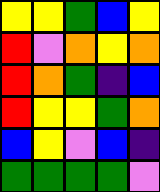[["yellow", "yellow", "green", "blue", "yellow"], ["red", "violet", "orange", "yellow", "orange"], ["red", "orange", "green", "indigo", "blue"], ["red", "yellow", "yellow", "green", "orange"], ["blue", "yellow", "violet", "blue", "indigo"], ["green", "green", "green", "green", "violet"]]